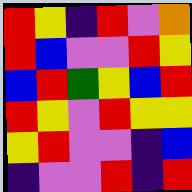[["red", "yellow", "indigo", "red", "violet", "orange"], ["red", "blue", "violet", "violet", "red", "yellow"], ["blue", "red", "green", "yellow", "blue", "red"], ["red", "yellow", "violet", "red", "yellow", "yellow"], ["yellow", "red", "violet", "violet", "indigo", "blue"], ["indigo", "violet", "violet", "red", "indigo", "red"]]